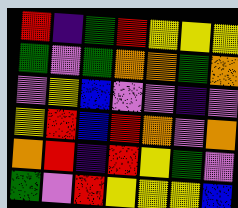[["red", "indigo", "green", "red", "yellow", "yellow", "yellow"], ["green", "violet", "green", "orange", "orange", "green", "orange"], ["violet", "yellow", "blue", "violet", "violet", "indigo", "violet"], ["yellow", "red", "blue", "red", "orange", "violet", "orange"], ["orange", "red", "indigo", "red", "yellow", "green", "violet"], ["green", "violet", "red", "yellow", "yellow", "yellow", "blue"]]